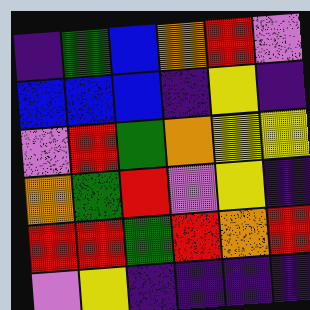[["indigo", "green", "blue", "orange", "red", "violet"], ["blue", "blue", "blue", "indigo", "yellow", "indigo"], ["violet", "red", "green", "orange", "yellow", "yellow"], ["orange", "green", "red", "violet", "yellow", "indigo"], ["red", "red", "green", "red", "orange", "red"], ["violet", "yellow", "indigo", "indigo", "indigo", "indigo"]]